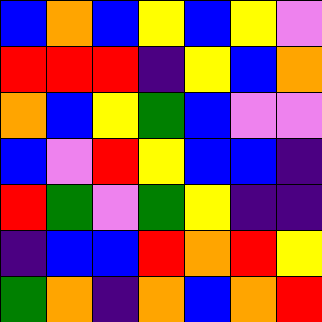[["blue", "orange", "blue", "yellow", "blue", "yellow", "violet"], ["red", "red", "red", "indigo", "yellow", "blue", "orange"], ["orange", "blue", "yellow", "green", "blue", "violet", "violet"], ["blue", "violet", "red", "yellow", "blue", "blue", "indigo"], ["red", "green", "violet", "green", "yellow", "indigo", "indigo"], ["indigo", "blue", "blue", "red", "orange", "red", "yellow"], ["green", "orange", "indigo", "orange", "blue", "orange", "red"]]